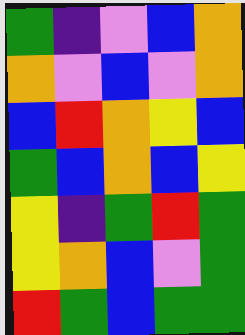[["green", "indigo", "violet", "blue", "orange"], ["orange", "violet", "blue", "violet", "orange"], ["blue", "red", "orange", "yellow", "blue"], ["green", "blue", "orange", "blue", "yellow"], ["yellow", "indigo", "green", "red", "green"], ["yellow", "orange", "blue", "violet", "green"], ["red", "green", "blue", "green", "green"]]